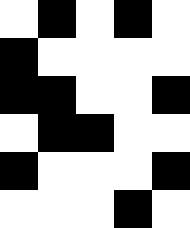[["white", "black", "white", "black", "white"], ["black", "white", "white", "white", "white"], ["black", "black", "white", "white", "black"], ["white", "black", "black", "white", "white"], ["black", "white", "white", "white", "black"], ["white", "white", "white", "black", "white"]]